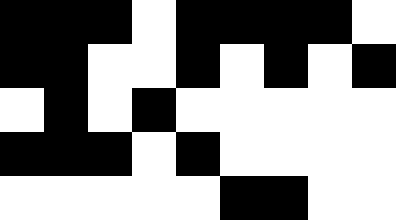[["black", "black", "black", "white", "black", "black", "black", "black", "white"], ["black", "black", "white", "white", "black", "white", "black", "white", "black"], ["white", "black", "white", "black", "white", "white", "white", "white", "white"], ["black", "black", "black", "white", "black", "white", "white", "white", "white"], ["white", "white", "white", "white", "white", "black", "black", "white", "white"]]